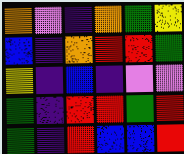[["orange", "violet", "indigo", "orange", "green", "yellow"], ["blue", "indigo", "orange", "red", "red", "green"], ["yellow", "indigo", "blue", "indigo", "violet", "violet"], ["green", "indigo", "red", "red", "green", "red"], ["green", "indigo", "red", "blue", "blue", "red"]]